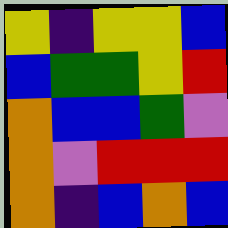[["yellow", "indigo", "yellow", "yellow", "blue"], ["blue", "green", "green", "yellow", "red"], ["orange", "blue", "blue", "green", "violet"], ["orange", "violet", "red", "red", "red"], ["orange", "indigo", "blue", "orange", "blue"]]